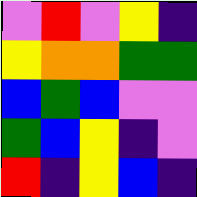[["violet", "red", "violet", "yellow", "indigo"], ["yellow", "orange", "orange", "green", "green"], ["blue", "green", "blue", "violet", "violet"], ["green", "blue", "yellow", "indigo", "violet"], ["red", "indigo", "yellow", "blue", "indigo"]]